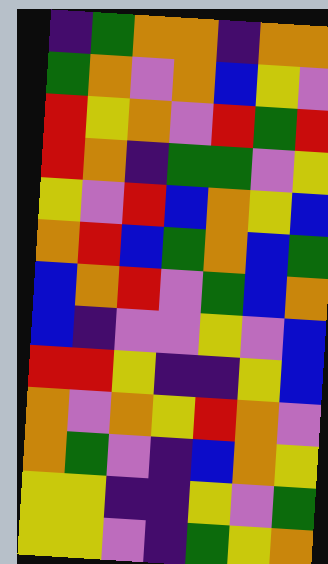[["indigo", "green", "orange", "orange", "indigo", "orange", "orange"], ["green", "orange", "violet", "orange", "blue", "yellow", "violet"], ["red", "yellow", "orange", "violet", "red", "green", "red"], ["red", "orange", "indigo", "green", "green", "violet", "yellow"], ["yellow", "violet", "red", "blue", "orange", "yellow", "blue"], ["orange", "red", "blue", "green", "orange", "blue", "green"], ["blue", "orange", "red", "violet", "green", "blue", "orange"], ["blue", "indigo", "violet", "violet", "yellow", "violet", "blue"], ["red", "red", "yellow", "indigo", "indigo", "yellow", "blue"], ["orange", "violet", "orange", "yellow", "red", "orange", "violet"], ["orange", "green", "violet", "indigo", "blue", "orange", "yellow"], ["yellow", "yellow", "indigo", "indigo", "yellow", "violet", "green"], ["yellow", "yellow", "violet", "indigo", "green", "yellow", "orange"]]